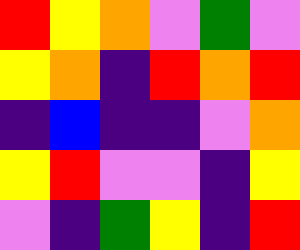[["red", "yellow", "orange", "violet", "green", "violet"], ["yellow", "orange", "indigo", "red", "orange", "red"], ["indigo", "blue", "indigo", "indigo", "violet", "orange"], ["yellow", "red", "violet", "violet", "indigo", "yellow"], ["violet", "indigo", "green", "yellow", "indigo", "red"]]